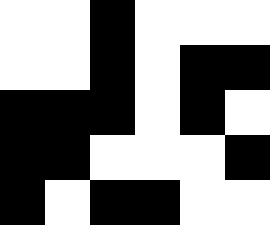[["white", "white", "black", "white", "white", "white"], ["white", "white", "black", "white", "black", "black"], ["black", "black", "black", "white", "black", "white"], ["black", "black", "white", "white", "white", "black"], ["black", "white", "black", "black", "white", "white"]]